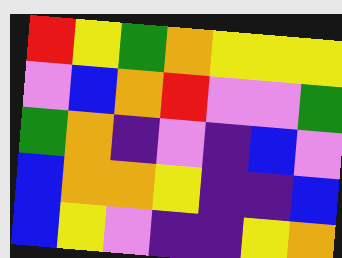[["red", "yellow", "green", "orange", "yellow", "yellow", "yellow"], ["violet", "blue", "orange", "red", "violet", "violet", "green"], ["green", "orange", "indigo", "violet", "indigo", "blue", "violet"], ["blue", "orange", "orange", "yellow", "indigo", "indigo", "blue"], ["blue", "yellow", "violet", "indigo", "indigo", "yellow", "orange"]]